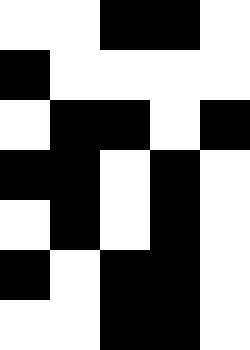[["white", "white", "black", "black", "white"], ["black", "white", "white", "white", "white"], ["white", "black", "black", "white", "black"], ["black", "black", "white", "black", "white"], ["white", "black", "white", "black", "white"], ["black", "white", "black", "black", "white"], ["white", "white", "black", "black", "white"]]